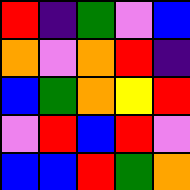[["red", "indigo", "green", "violet", "blue"], ["orange", "violet", "orange", "red", "indigo"], ["blue", "green", "orange", "yellow", "red"], ["violet", "red", "blue", "red", "violet"], ["blue", "blue", "red", "green", "orange"]]